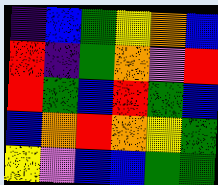[["indigo", "blue", "green", "yellow", "orange", "blue"], ["red", "indigo", "green", "orange", "violet", "red"], ["red", "green", "blue", "red", "green", "blue"], ["blue", "orange", "red", "orange", "yellow", "green"], ["yellow", "violet", "blue", "blue", "green", "green"]]